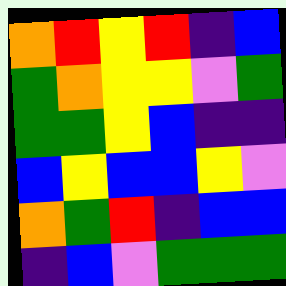[["orange", "red", "yellow", "red", "indigo", "blue"], ["green", "orange", "yellow", "yellow", "violet", "green"], ["green", "green", "yellow", "blue", "indigo", "indigo"], ["blue", "yellow", "blue", "blue", "yellow", "violet"], ["orange", "green", "red", "indigo", "blue", "blue"], ["indigo", "blue", "violet", "green", "green", "green"]]